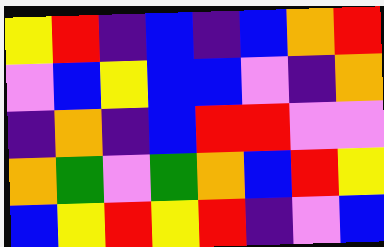[["yellow", "red", "indigo", "blue", "indigo", "blue", "orange", "red"], ["violet", "blue", "yellow", "blue", "blue", "violet", "indigo", "orange"], ["indigo", "orange", "indigo", "blue", "red", "red", "violet", "violet"], ["orange", "green", "violet", "green", "orange", "blue", "red", "yellow"], ["blue", "yellow", "red", "yellow", "red", "indigo", "violet", "blue"]]